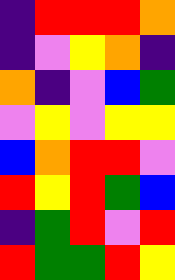[["indigo", "red", "red", "red", "orange"], ["indigo", "violet", "yellow", "orange", "indigo"], ["orange", "indigo", "violet", "blue", "green"], ["violet", "yellow", "violet", "yellow", "yellow"], ["blue", "orange", "red", "red", "violet"], ["red", "yellow", "red", "green", "blue"], ["indigo", "green", "red", "violet", "red"], ["red", "green", "green", "red", "yellow"]]